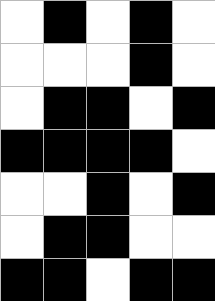[["white", "black", "white", "black", "white"], ["white", "white", "white", "black", "white"], ["white", "black", "black", "white", "black"], ["black", "black", "black", "black", "white"], ["white", "white", "black", "white", "black"], ["white", "black", "black", "white", "white"], ["black", "black", "white", "black", "black"]]